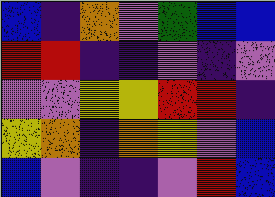[["blue", "indigo", "orange", "violet", "green", "blue", "blue"], ["red", "red", "indigo", "indigo", "violet", "indigo", "violet"], ["violet", "violet", "yellow", "yellow", "red", "red", "indigo"], ["yellow", "orange", "indigo", "orange", "yellow", "violet", "blue"], ["blue", "violet", "indigo", "indigo", "violet", "red", "blue"]]